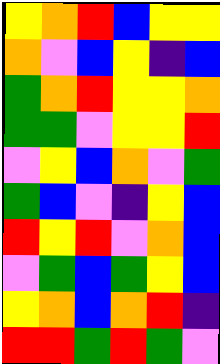[["yellow", "orange", "red", "blue", "yellow", "yellow"], ["orange", "violet", "blue", "yellow", "indigo", "blue"], ["green", "orange", "red", "yellow", "yellow", "orange"], ["green", "green", "violet", "yellow", "yellow", "red"], ["violet", "yellow", "blue", "orange", "violet", "green"], ["green", "blue", "violet", "indigo", "yellow", "blue"], ["red", "yellow", "red", "violet", "orange", "blue"], ["violet", "green", "blue", "green", "yellow", "blue"], ["yellow", "orange", "blue", "orange", "red", "indigo"], ["red", "red", "green", "red", "green", "violet"]]